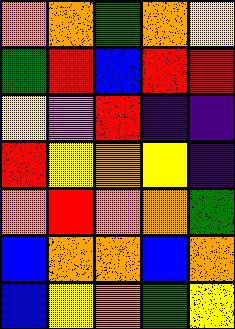[["orange", "orange", "green", "orange", "yellow"], ["green", "red", "blue", "red", "red"], ["yellow", "violet", "red", "indigo", "indigo"], ["red", "yellow", "orange", "yellow", "indigo"], ["orange", "red", "orange", "orange", "green"], ["blue", "orange", "orange", "blue", "orange"], ["blue", "yellow", "orange", "green", "yellow"]]